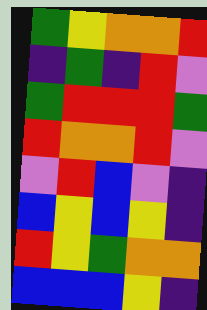[["green", "yellow", "orange", "orange", "red"], ["indigo", "green", "indigo", "red", "violet"], ["green", "red", "red", "red", "green"], ["red", "orange", "orange", "red", "violet"], ["violet", "red", "blue", "violet", "indigo"], ["blue", "yellow", "blue", "yellow", "indigo"], ["red", "yellow", "green", "orange", "orange"], ["blue", "blue", "blue", "yellow", "indigo"]]